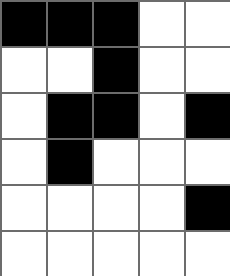[["black", "black", "black", "white", "white"], ["white", "white", "black", "white", "white"], ["white", "black", "black", "white", "black"], ["white", "black", "white", "white", "white"], ["white", "white", "white", "white", "black"], ["white", "white", "white", "white", "white"]]